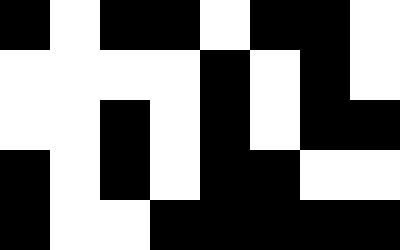[["black", "white", "black", "black", "white", "black", "black", "white"], ["white", "white", "white", "white", "black", "white", "black", "white"], ["white", "white", "black", "white", "black", "white", "black", "black"], ["black", "white", "black", "white", "black", "black", "white", "white"], ["black", "white", "white", "black", "black", "black", "black", "black"]]